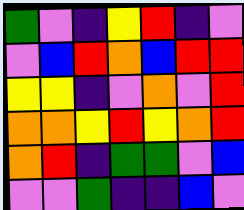[["green", "violet", "indigo", "yellow", "red", "indigo", "violet"], ["violet", "blue", "red", "orange", "blue", "red", "red"], ["yellow", "yellow", "indigo", "violet", "orange", "violet", "red"], ["orange", "orange", "yellow", "red", "yellow", "orange", "red"], ["orange", "red", "indigo", "green", "green", "violet", "blue"], ["violet", "violet", "green", "indigo", "indigo", "blue", "violet"]]